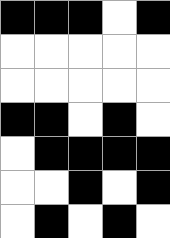[["black", "black", "black", "white", "black"], ["white", "white", "white", "white", "white"], ["white", "white", "white", "white", "white"], ["black", "black", "white", "black", "white"], ["white", "black", "black", "black", "black"], ["white", "white", "black", "white", "black"], ["white", "black", "white", "black", "white"]]